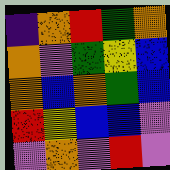[["indigo", "orange", "red", "green", "orange"], ["orange", "violet", "green", "yellow", "blue"], ["orange", "blue", "orange", "green", "blue"], ["red", "yellow", "blue", "blue", "violet"], ["violet", "orange", "violet", "red", "violet"]]